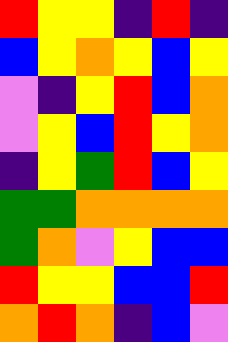[["red", "yellow", "yellow", "indigo", "red", "indigo"], ["blue", "yellow", "orange", "yellow", "blue", "yellow"], ["violet", "indigo", "yellow", "red", "blue", "orange"], ["violet", "yellow", "blue", "red", "yellow", "orange"], ["indigo", "yellow", "green", "red", "blue", "yellow"], ["green", "green", "orange", "orange", "orange", "orange"], ["green", "orange", "violet", "yellow", "blue", "blue"], ["red", "yellow", "yellow", "blue", "blue", "red"], ["orange", "red", "orange", "indigo", "blue", "violet"]]